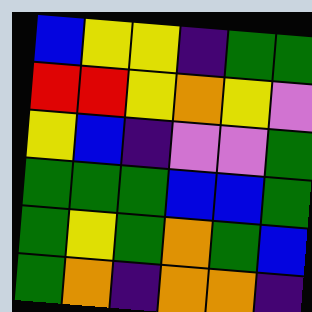[["blue", "yellow", "yellow", "indigo", "green", "green"], ["red", "red", "yellow", "orange", "yellow", "violet"], ["yellow", "blue", "indigo", "violet", "violet", "green"], ["green", "green", "green", "blue", "blue", "green"], ["green", "yellow", "green", "orange", "green", "blue"], ["green", "orange", "indigo", "orange", "orange", "indigo"]]